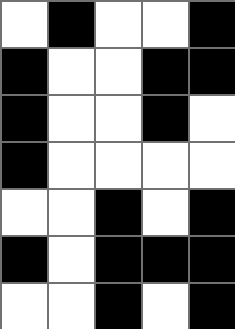[["white", "black", "white", "white", "black"], ["black", "white", "white", "black", "black"], ["black", "white", "white", "black", "white"], ["black", "white", "white", "white", "white"], ["white", "white", "black", "white", "black"], ["black", "white", "black", "black", "black"], ["white", "white", "black", "white", "black"]]